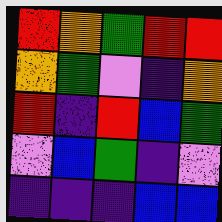[["red", "orange", "green", "red", "red"], ["orange", "green", "violet", "indigo", "orange"], ["red", "indigo", "red", "blue", "green"], ["violet", "blue", "green", "indigo", "violet"], ["indigo", "indigo", "indigo", "blue", "blue"]]